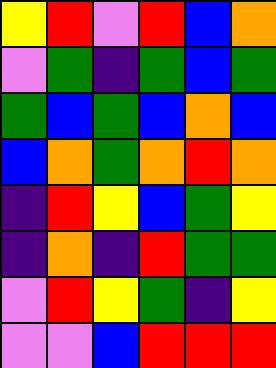[["yellow", "red", "violet", "red", "blue", "orange"], ["violet", "green", "indigo", "green", "blue", "green"], ["green", "blue", "green", "blue", "orange", "blue"], ["blue", "orange", "green", "orange", "red", "orange"], ["indigo", "red", "yellow", "blue", "green", "yellow"], ["indigo", "orange", "indigo", "red", "green", "green"], ["violet", "red", "yellow", "green", "indigo", "yellow"], ["violet", "violet", "blue", "red", "red", "red"]]